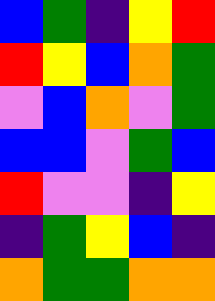[["blue", "green", "indigo", "yellow", "red"], ["red", "yellow", "blue", "orange", "green"], ["violet", "blue", "orange", "violet", "green"], ["blue", "blue", "violet", "green", "blue"], ["red", "violet", "violet", "indigo", "yellow"], ["indigo", "green", "yellow", "blue", "indigo"], ["orange", "green", "green", "orange", "orange"]]